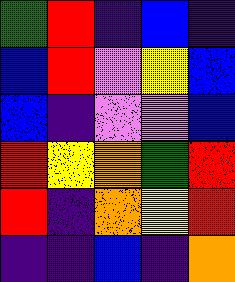[["green", "red", "indigo", "blue", "indigo"], ["blue", "red", "violet", "yellow", "blue"], ["blue", "indigo", "violet", "violet", "blue"], ["red", "yellow", "orange", "green", "red"], ["red", "indigo", "orange", "yellow", "red"], ["indigo", "indigo", "blue", "indigo", "orange"]]